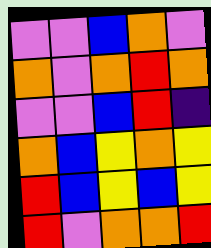[["violet", "violet", "blue", "orange", "violet"], ["orange", "violet", "orange", "red", "orange"], ["violet", "violet", "blue", "red", "indigo"], ["orange", "blue", "yellow", "orange", "yellow"], ["red", "blue", "yellow", "blue", "yellow"], ["red", "violet", "orange", "orange", "red"]]